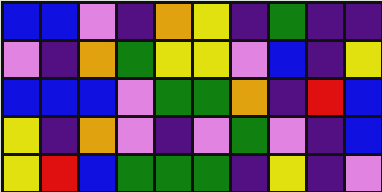[["blue", "blue", "violet", "indigo", "orange", "yellow", "indigo", "green", "indigo", "indigo"], ["violet", "indigo", "orange", "green", "yellow", "yellow", "violet", "blue", "indigo", "yellow"], ["blue", "blue", "blue", "violet", "green", "green", "orange", "indigo", "red", "blue"], ["yellow", "indigo", "orange", "violet", "indigo", "violet", "green", "violet", "indigo", "blue"], ["yellow", "red", "blue", "green", "green", "green", "indigo", "yellow", "indigo", "violet"]]